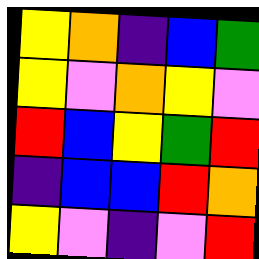[["yellow", "orange", "indigo", "blue", "green"], ["yellow", "violet", "orange", "yellow", "violet"], ["red", "blue", "yellow", "green", "red"], ["indigo", "blue", "blue", "red", "orange"], ["yellow", "violet", "indigo", "violet", "red"]]